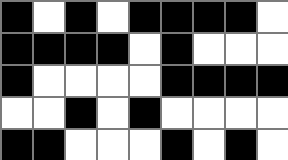[["black", "white", "black", "white", "black", "black", "black", "black", "white"], ["black", "black", "black", "black", "white", "black", "white", "white", "white"], ["black", "white", "white", "white", "white", "black", "black", "black", "black"], ["white", "white", "black", "white", "black", "white", "white", "white", "white"], ["black", "black", "white", "white", "white", "black", "white", "black", "white"]]